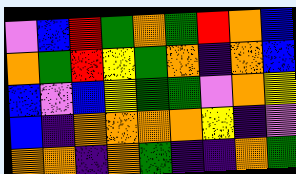[["violet", "blue", "red", "green", "orange", "green", "red", "orange", "blue"], ["orange", "green", "red", "yellow", "green", "orange", "indigo", "orange", "blue"], ["blue", "violet", "blue", "yellow", "green", "green", "violet", "orange", "yellow"], ["blue", "indigo", "orange", "orange", "orange", "orange", "yellow", "indigo", "violet"], ["orange", "orange", "indigo", "orange", "green", "indigo", "indigo", "orange", "green"]]